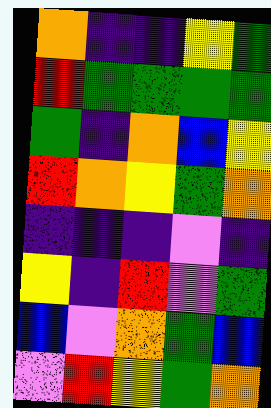[["orange", "indigo", "indigo", "yellow", "green"], ["red", "green", "green", "green", "green"], ["green", "indigo", "orange", "blue", "yellow"], ["red", "orange", "yellow", "green", "orange"], ["indigo", "indigo", "indigo", "violet", "indigo"], ["yellow", "indigo", "red", "violet", "green"], ["blue", "violet", "orange", "green", "blue"], ["violet", "red", "yellow", "green", "orange"]]